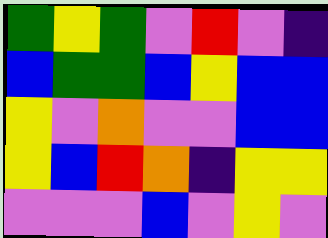[["green", "yellow", "green", "violet", "red", "violet", "indigo"], ["blue", "green", "green", "blue", "yellow", "blue", "blue"], ["yellow", "violet", "orange", "violet", "violet", "blue", "blue"], ["yellow", "blue", "red", "orange", "indigo", "yellow", "yellow"], ["violet", "violet", "violet", "blue", "violet", "yellow", "violet"]]